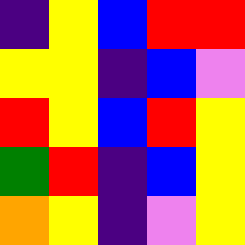[["indigo", "yellow", "blue", "red", "red"], ["yellow", "yellow", "indigo", "blue", "violet"], ["red", "yellow", "blue", "red", "yellow"], ["green", "red", "indigo", "blue", "yellow"], ["orange", "yellow", "indigo", "violet", "yellow"]]